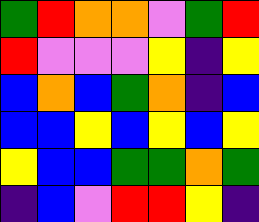[["green", "red", "orange", "orange", "violet", "green", "red"], ["red", "violet", "violet", "violet", "yellow", "indigo", "yellow"], ["blue", "orange", "blue", "green", "orange", "indigo", "blue"], ["blue", "blue", "yellow", "blue", "yellow", "blue", "yellow"], ["yellow", "blue", "blue", "green", "green", "orange", "green"], ["indigo", "blue", "violet", "red", "red", "yellow", "indigo"]]